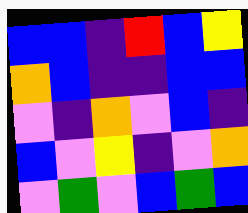[["blue", "blue", "indigo", "red", "blue", "yellow"], ["orange", "blue", "indigo", "indigo", "blue", "blue"], ["violet", "indigo", "orange", "violet", "blue", "indigo"], ["blue", "violet", "yellow", "indigo", "violet", "orange"], ["violet", "green", "violet", "blue", "green", "blue"]]